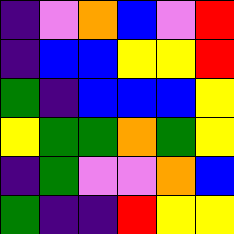[["indigo", "violet", "orange", "blue", "violet", "red"], ["indigo", "blue", "blue", "yellow", "yellow", "red"], ["green", "indigo", "blue", "blue", "blue", "yellow"], ["yellow", "green", "green", "orange", "green", "yellow"], ["indigo", "green", "violet", "violet", "orange", "blue"], ["green", "indigo", "indigo", "red", "yellow", "yellow"]]